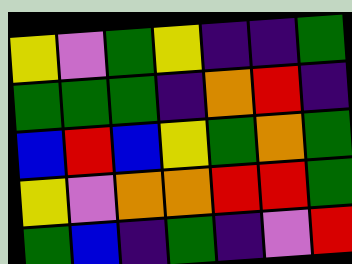[["yellow", "violet", "green", "yellow", "indigo", "indigo", "green"], ["green", "green", "green", "indigo", "orange", "red", "indigo"], ["blue", "red", "blue", "yellow", "green", "orange", "green"], ["yellow", "violet", "orange", "orange", "red", "red", "green"], ["green", "blue", "indigo", "green", "indigo", "violet", "red"]]